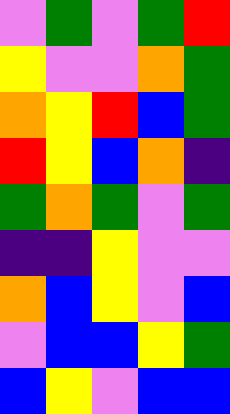[["violet", "green", "violet", "green", "red"], ["yellow", "violet", "violet", "orange", "green"], ["orange", "yellow", "red", "blue", "green"], ["red", "yellow", "blue", "orange", "indigo"], ["green", "orange", "green", "violet", "green"], ["indigo", "indigo", "yellow", "violet", "violet"], ["orange", "blue", "yellow", "violet", "blue"], ["violet", "blue", "blue", "yellow", "green"], ["blue", "yellow", "violet", "blue", "blue"]]